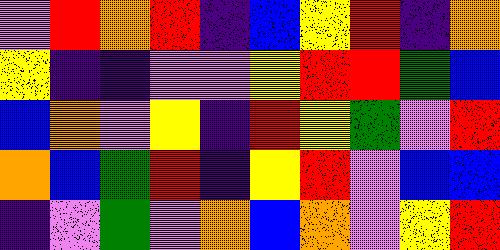[["violet", "red", "orange", "red", "indigo", "blue", "yellow", "red", "indigo", "orange"], ["yellow", "indigo", "indigo", "violet", "violet", "yellow", "red", "red", "green", "blue"], ["blue", "orange", "violet", "yellow", "indigo", "red", "yellow", "green", "violet", "red"], ["orange", "blue", "green", "red", "indigo", "yellow", "red", "violet", "blue", "blue"], ["indigo", "violet", "green", "violet", "orange", "blue", "orange", "violet", "yellow", "red"]]